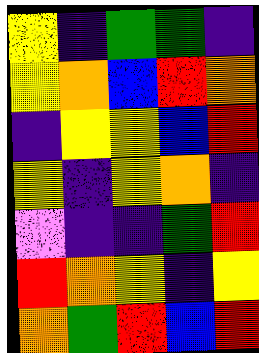[["yellow", "indigo", "green", "green", "indigo"], ["yellow", "orange", "blue", "red", "orange"], ["indigo", "yellow", "yellow", "blue", "red"], ["yellow", "indigo", "yellow", "orange", "indigo"], ["violet", "indigo", "indigo", "green", "red"], ["red", "orange", "yellow", "indigo", "yellow"], ["orange", "green", "red", "blue", "red"]]